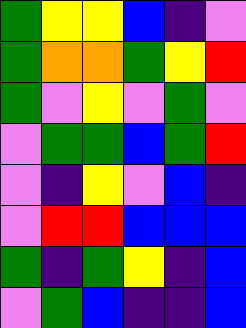[["green", "yellow", "yellow", "blue", "indigo", "violet"], ["green", "orange", "orange", "green", "yellow", "red"], ["green", "violet", "yellow", "violet", "green", "violet"], ["violet", "green", "green", "blue", "green", "red"], ["violet", "indigo", "yellow", "violet", "blue", "indigo"], ["violet", "red", "red", "blue", "blue", "blue"], ["green", "indigo", "green", "yellow", "indigo", "blue"], ["violet", "green", "blue", "indigo", "indigo", "blue"]]